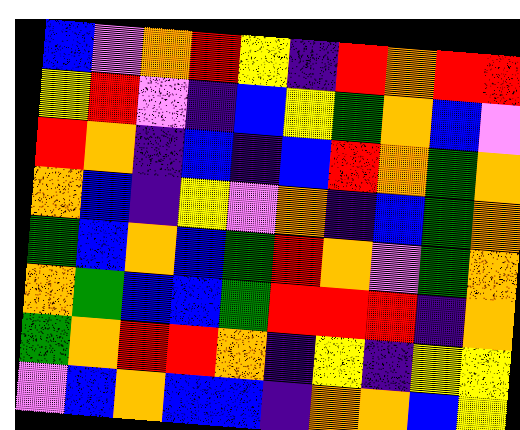[["blue", "violet", "orange", "red", "yellow", "indigo", "red", "orange", "red", "red"], ["yellow", "red", "violet", "indigo", "blue", "yellow", "green", "orange", "blue", "violet"], ["red", "orange", "indigo", "blue", "indigo", "blue", "red", "orange", "green", "orange"], ["orange", "blue", "indigo", "yellow", "violet", "orange", "indigo", "blue", "green", "orange"], ["green", "blue", "orange", "blue", "green", "red", "orange", "violet", "green", "orange"], ["orange", "green", "blue", "blue", "green", "red", "red", "red", "indigo", "orange"], ["green", "orange", "red", "red", "orange", "indigo", "yellow", "indigo", "yellow", "yellow"], ["violet", "blue", "orange", "blue", "blue", "indigo", "orange", "orange", "blue", "yellow"]]